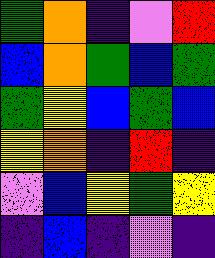[["green", "orange", "indigo", "violet", "red"], ["blue", "orange", "green", "blue", "green"], ["green", "yellow", "blue", "green", "blue"], ["yellow", "orange", "indigo", "red", "indigo"], ["violet", "blue", "yellow", "green", "yellow"], ["indigo", "blue", "indigo", "violet", "indigo"]]